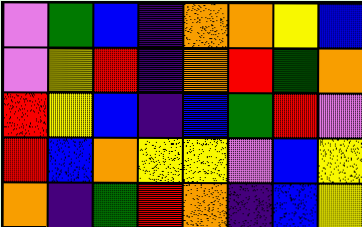[["violet", "green", "blue", "indigo", "orange", "orange", "yellow", "blue"], ["violet", "yellow", "red", "indigo", "orange", "red", "green", "orange"], ["red", "yellow", "blue", "indigo", "blue", "green", "red", "violet"], ["red", "blue", "orange", "yellow", "yellow", "violet", "blue", "yellow"], ["orange", "indigo", "green", "red", "orange", "indigo", "blue", "yellow"]]